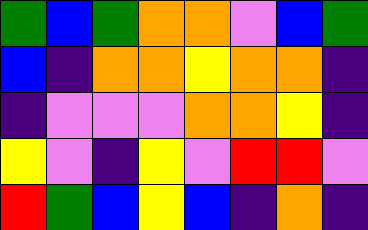[["green", "blue", "green", "orange", "orange", "violet", "blue", "green"], ["blue", "indigo", "orange", "orange", "yellow", "orange", "orange", "indigo"], ["indigo", "violet", "violet", "violet", "orange", "orange", "yellow", "indigo"], ["yellow", "violet", "indigo", "yellow", "violet", "red", "red", "violet"], ["red", "green", "blue", "yellow", "blue", "indigo", "orange", "indigo"]]